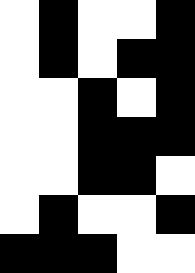[["white", "black", "white", "white", "black"], ["white", "black", "white", "black", "black"], ["white", "white", "black", "white", "black"], ["white", "white", "black", "black", "black"], ["white", "white", "black", "black", "white"], ["white", "black", "white", "white", "black"], ["black", "black", "black", "white", "white"]]